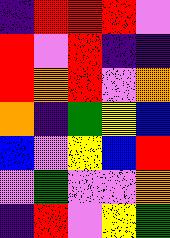[["indigo", "red", "red", "red", "violet"], ["red", "violet", "red", "indigo", "indigo"], ["red", "orange", "red", "violet", "orange"], ["orange", "indigo", "green", "yellow", "blue"], ["blue", "violet", "yellow", "blue", "red"], ["violet", "green", "violet", "violet", "orange"], ["indigo", "red", "violet", "yellow", "green"]]